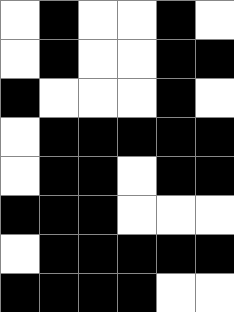[["white", "black", "white", "white", "black", "white"], ["white", "black", "white", "white", "black", "black"], ["black", "white", "white", "white", "black", "white"], ["white", "black", "black", "black", "black", "black"], ["white", "black", "black", "white", "black", "black"], ["black", "black", "black", "white", "white", "white"], ["white", "black", "black", "black", "black", "black"], ["black", "black", "black", "black", "white", "white"]]